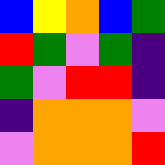[["blue", "yellow", "orange", "blue", "green"], ["red", "green", "violet", "green", "indigo"], ["green", "violet", "red", "red", "indigo"], ["indigo", "orange", "orange", "orange", "violet"], ["violet", "orange", "orange", "orange", "red"]]